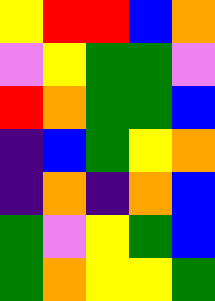[["yellow", "red", "red", "blue", "orange"], ["violet", "yellow", "green", "green", "violet"], ["red", "orange", "green", "green", "blue"], ["indigo", "blue", "green", "yellow", "orange"], ["indigo", "orange", "indigo", "orange", "blue"], ["green", "violet", "yellow", "green", "blue"], ["green", "orange", "yellow", "yellow", "green"]]